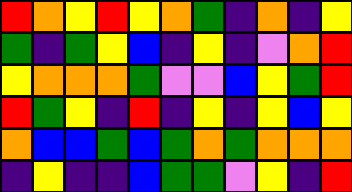[["red", "orange", "yellow", "red", "yellow", "orange", "green", "indigo", "orange", "indigo", "yellow"], ["green", "indigo", "green", "yellow", "blue", "indigo", "yellow", "indigo", "violet", "orange", "red"], ["yellow", "orange", "orange", "orange", "green", "violet", "violet", "blue", "yellow", "green", "red"], ["red", "green", "yellow", "indigo", "red", "indigo", "yellow", "indigo", "yellow", "blue", "yellow"], ["orange", "blue", "blue", "green", "blue", "green", "orange", "green", "orange", "orange", "orange"], ["indigo", "yellow", "indigo", "indigo", "blue", "green", "green", "violet", "yellow", "indigo", "red"]]